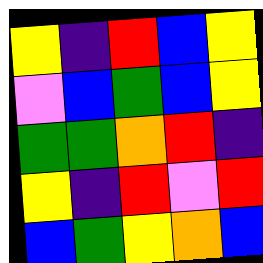[["yellow", "indigo", "red", "blue", "yellow"], ["violet", "blue", "green", "blue", "yellow"], ["green", "green", "orange", "red", "indigo"], ["yellow", "indigo", "red", "violet", "red"], ["blue", "green", "yellow", "orange", "blue"]]